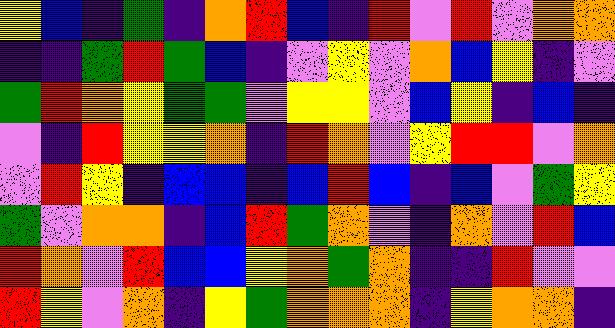[["yellow", "blue", "indigo", "green", "indigo", "orange", "red", "blue", "indigo", "red", "violet", "red", "violet", "orange", "orange"], ["indigo", "indigo", "green", "red", "green", "blue", "indigo", "violet", "yellow", "violet", "orange", "blue", "yellow", "indigo", "violet"], ["green", "red", "orange", "yellow", "green", "green", "violet", "yellow", "yellow", "violet", "blue", "yellow", "indigo", "blue", "indigo"], ["violet", "indigo", "red", "yellow", "yellow", "orange", "indigo", "red", "orange", "violet", "yellow", "red", "red", "violet", "orange"], ["violet", "red", "yellow", "indigo", "blue", "blue", "indigo", "blue", "red", "blue", "indigo", "blue", "violet", "green", "yellow"], ["green", "violet", "orange", "orange", "indigo", "blue", "red", "green", "orange", "violet", "indigo", "orange", "violet", "red", "blue"], ["red", "orange", "violet", "red", "blue", "blue", "yellow", "orange", "green", "orange", "indigo", "indigo", "red", "violet", "violet"], ["red", "yellow", "violet", "orange", "indigo", "yellow", "green", "orange", "orange", "orange", "indigo", "yellow", "orange", "orange", "indigo"]]